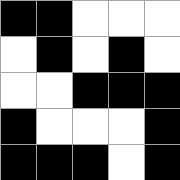[["black", "black", "white", "white", "white"], ["white", "black", "white", "black", "white"], ["white", "white", "black", "black", "black"], ["black", "white", "white", "white", "black"], ["black", "black", "black", "white", "black"]]